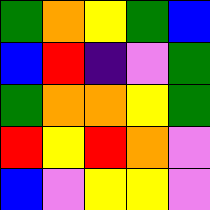[["green", "orange", "yellow", "green", "blue"], ["blue", "red", "indigo", "violet", "green"], ["green", "orange", "orange", "yellow", "green"], ["red", "yellow", "red", "orange", "violet"], ["blue", "violet", "yellow", "yellow", "violet"]]